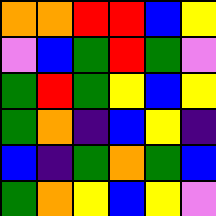[["orange", "orange", "red", "red", "blue", "yellow"], ["violet", "blue", "green", "red", "green", "violet"], ["green", "red", "green", "yellow", "blue", "yellow"], ["green", "orange", "indigo", "blue", "yellow", "indigo"], ["blue", "indigo", "green", "orange", "green", "blue"], ["green", "orange", "yellow", "blue", "yellow", "violet"]]